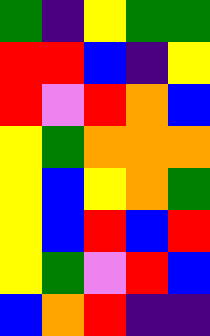[["green", "indigo", "yellow", "green", "green"], ["red", "red", "blue", "indigo", "yellow"], ["red", "violet", "red", "orange", "blue"], ["yellow", "green", "orange", "orange", "orange"], ["yellow", "blue", "yellow", "orange", "green"], ["yellow", "blue", "red", "blue", "red"], ["yellow", "green", "violet", "red", "blue"], ["blue", "orange", "red", "indigo", "indigo"]]